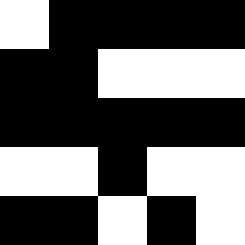[["white", "black", "black", "black", "black"], ["black", "black", "white", "white", "white"], ["black", "black", "black", "black", "black"], ["white", "white", "black", "white", "white"], ["black", "black", "white", "black", "white"]]